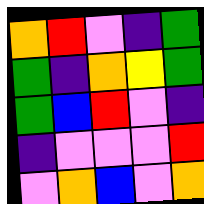[["orange", "red", "violet", "indigo", "green"], ["green", "indigo", "orange", "yellow", "green"], ["green", "blue", "red", "violet", "indigo"], ["indigo", "violet", "violet", "violet", "red"], ["violet", "orange", "blue", "violet", "orange"]]